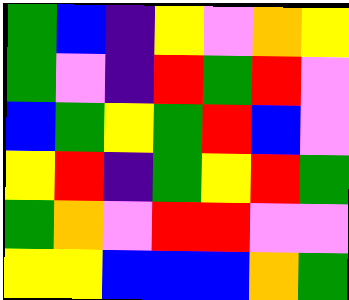[["green", "blue", "indigo", "yellow", "violet", "orange", "yellow"], ["green", "violet", "indigo", "red", "green", "red", "violet"], ["blue", "green", "yellow", "green", "red", "blue", "violet"], ["yellow", "red", "indigo", "green", "yellow", "red", "green"], ["green", "orange", "violet", "red", "red", "violet", "violet"], ["yellow", "yellow", "blue", "blue", "blue", "orange", "green"]]